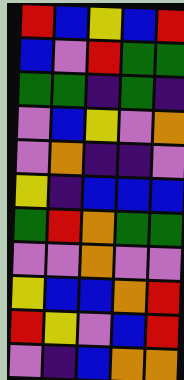[["red", "blue", "yellow", "blue", "red"], ["blue", "violet", "red", "green", "green"], ["green", "green", "indigo", "green", "indigo"], ["violet", "blue", "yellow", "violet", "orange"], ["violet", "orange", "indigo", "indigo", "violet"], ["yellow", "indigo", "blue", "blue", "blue"], ["green", "red", "orange", "green", "green"], ["violet", "violet", "orange", "violet", "violet"], ["yellow", "blue", "blue", "orange", "red"], ["red", "yellow", "violet", "blue", "red"], ["violet", "indigo", "blue", "orange", "orange"]]